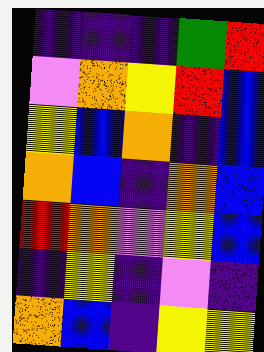[["indigo", "indigo", "indigo", "green", "red"], ["violet", "orange", "yellow", "red", "blue"], ["yellow", "blue", "orange", "indigo", "blue"], ["orange", "blue", "indigo", "orange", "blue"], ["red", "orange", "violet", "yellow", "blue"], ["indigo", "yellow", "indigo", "violet", "indigo"], ["orange", "blue", "indigo", "yellow", "yellow"]]